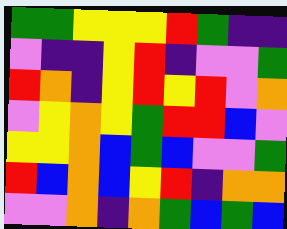[["green", "green", "yellow", "yellow", "yellow", "red", "green", "indigo", "indigo"], ["violet", "indigo", "indigo", "yellow", "red", "indigo", "violet", "violet", "green"], ["red", "orange", "indigo", "yellow", "red", "yellow", "red", "violet", "orange"], ["violet", "yellow", "orange", "yellow", "green", "red", "red", "blue", "violet"], ["yellow", "yellow", "orange", "blue", "green", "blue", "violet", "violet", "green"], ["red", "blue", "orange", "blue", "yellow", "red", "indigo", "orange", "orange"], ["violet", "violet", "orange", "indigo", "orange", "green", "blue", "green", "blue"]]